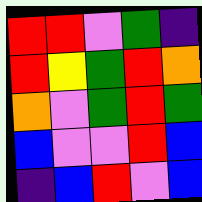[["red", "red", "violet", "green", "indigo"], ["red", "yellow", "green", "red", "orange"], ["orange", "violet", "green", "red", "green"], ["blue", "violet", "violet", "red", "blue"], ["indigo", "blue", "red", "violet", "blue"]]